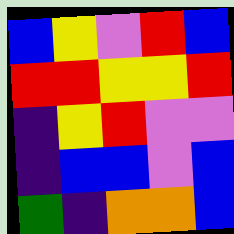[["blue", "yellow", "violet", "red", "blue"], ["red", "red", "yellow", "yellow", "red"], ["indigo", "yellow", "red", "violet", "violet"], ["indigo", "blue", "blue", "violet", "blue"], ["green", "indigo", "orange", "orange", "blue"]]